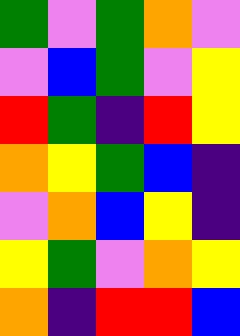[["green", "violet", "green", "orange", "violet"], ["violet", "blue", "green", "violet", "yellow"], ["red", "green", "indigo", "red", "yellow"], ["orange", "yellow", "green", "blue", "indigo"], ["violet", "orange", "blue", "yellow", "indigo"], ["yellow", "green", "violet", "orange", "yellow"], ["orange", "indigo", "red", "red", "blue"]]